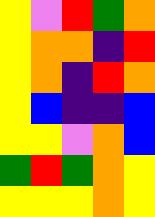[["yellow", "violet", "red", "green", "orange"], ["yellow", "orange", "orange", "indigo", "red"], ["yellow", "orange", "indigo", "red", "orange"], ["yellow", "blue", "indigo", "indigo", "blue"], ["yellow", "yellow", "violet", "orange", "blue"], ["green", "red", "green", "orange", "yellow"], ["yellow", "yellow", "yellow", "orange", "yellow"]]